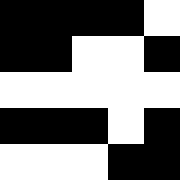[["black", "black", "black", "black", "white"], ["black", "black", "white", "white", "black"], ["white", "white", "white", "white", "white"], ["black", "black", "black", "white", "black"], ["white", "white", "white", "black", "black"]]